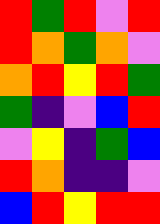[["red", "green", "red", "violet", "red"], ["red", "orange", "green", "orange", "violet"], ["orange", "red", "yellow", "red", "green"], ["green", "indigo", "violet", "blue", "red"], ["violet", "yellow", "indigo", "green", "blue"], ["red", "orange", "indigo", "indigo", "violet"], ["blue", "red", "yellow", "red", "red"]]